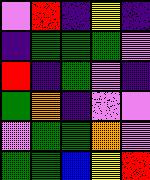[["violet", "red", "indigo", "yellow", "indigo"], ["indigo", "green", "green", "green", "violet"], ["red", "indigo", "green", "violet", "indigo"], ["green", "orange", "indigo", "violet", "violet"], ["violet", "green", "green", "orange", "violet"], ["green", "green", "blue", "yellow", "red"]]